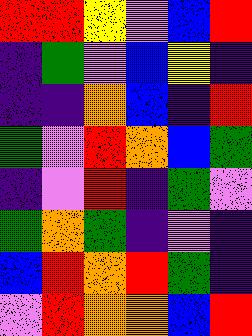[["red", "red", "yellow", "violet", "blue", "red"], ["indigo", "green", "violet", "blue", "yellow", "indigo"], ["indigo", "indigo", "orange", "blue", "indigo", "red"], ["green", "violet", "red", "orange", "blue", "green"], ["indigo", "violet", "red", "indigo", "green", "violet"], ["green", "orange", "green", "indigo", "violet", "indigo"], ["blue", "red", "orange", "red", "green", "indigo"], ["violet", "red", "orange", "orange", "blue", "red"]]